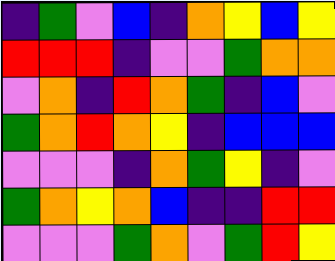[["indigo", "green", "violet", "blue", "indigo", "orange", "yellow", "blue", "yellow"], ["red", "red", "red", "indigo", "violet", "violet", "green", "orange", "orange"], ["violet", "orange", "indigo", "red", "orange", "green", "indigo", "blue", "violet"], ["green", "orange", "red", "orange", "yellow", "indigo", "blue", "blue", "blue"], ["violet", "violet", "violet", "indigo", "orange", "green", "yellow", "indigo", "violet"], ["green", "orange", "yellow", "orange", "blue", "indigo", "indigo", "red", "red"], ["violet", "violet", "violet", "green", "orange", "violet", "green", "red", "yellow"]]